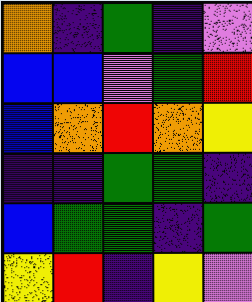[["orange", "indigo", "green", "indigo", "violet"], ["blue", "blue", "violet", "green", "red"], ["blue", "orange", "red", "orange", "yellow"], ["indigo", "indigo", "green", "green", "indigo"], ["blue", "green", "green", "indigo", "green"], ["yellow", "red", "indigo", "yellow", "violet"]]